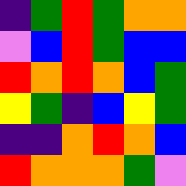[["indigo", "green", "red", "green", "orange", "orange"], ["violet", "blue", "red", "green", "blue", "blue"], ["red", "orange", "red", "orange", "blue", "green"], ["yellow", "green", "indigo", "blue", "yellow", "green"], ["indigo", "indigo", "orange", "red", "orange", "blue"], ["red", "orange", "orange", "orange", "green", "violet"]]